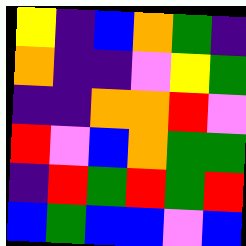[["yellow", "indigo", "blue", "orange", "green", "indigo"], ["orange", "indigo", "indigo", "violet", "yellow", "green"], ["indigo", "indigo", "orange", "orange", "red", "violet"], ["red", "violet", "blue", "orange", "green", "green"], ["indigo", "red", "green", "red", "green", "red"], ["blue", "green", "blue", "blue", "violet", "blue"]]